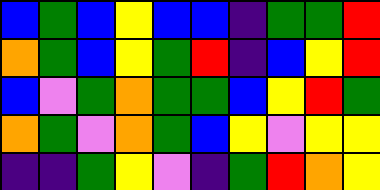[["blue", "green", "blue", "yellow", "blue", "blue", "indigo", "green", "green", "red"], ["orange", "green", "blue", "yellow", "green", "red", "indigo", "blue", "yellow", "red"], ["blue", "violet", "green", "orange", "green", "green", "blue", "yellow", "red", "green"], ["orange", "green", "violet", "orange", "green", "blue", "yellow", "violet", "yellow", "yellow"], ["indigo", "indigo", "green", "yellow", "violet", "indigo", "green", "red", "orange", "yellow"]]